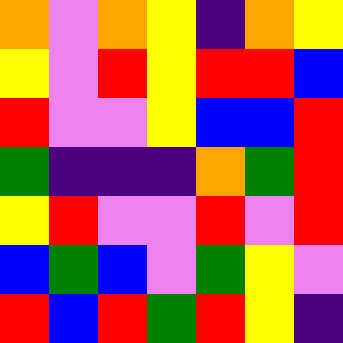[["orange", "violet", "orange", "yellow", "indigo", "orange", "yellow"], ["yellow", "violet", "red", "yellow", "red", "red", "blue"], ["red", "violet", "violet", "yellow", "blue", "blue", "red"], ["green", "indigo", "indigo", "indigo", "orange", "green", "red"], ["yellow", "red", "violet", "violet", "red", "violet", "red"], ["blue", "green", "blue", "violet", "green", "yellow", "violet"], ["red", "blue", "red", "green", "red", "yellow", "indigo"]]